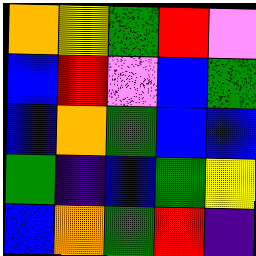[["orange", "yellow", "green", "red", "violet"], ["blue", "red", "violet", "blue", "green"], ["blue", "orange", "green", "blue", "blue"], ["green", "indigo", "blue", "green", "yellow"], ["blue", "orange", "green", "red", "indigo"]]